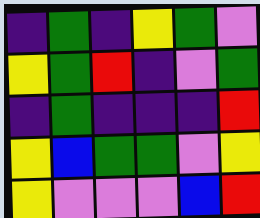[["indigo", "green", "indigo", "yellow", "green", "violet"], ["yellow", "green", "red", "indigo", "violet", "green"], ["indigo", "green", "indigo", "indigo", "indigo", "red"], ["yellow", "blue", "green", "green", "violet", "yellow"], ["yellow", "violet", "violet", "violet", "blue", "red"]]